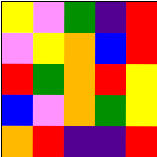[["yellow", "violet", "green", "indigo", "red"], ["violet", "yellow", "orange", "blue", "red"], ["red", "green", "orange", "red", "yellow"], ["blue", "violet", "orange", "green", "yellow"], ["orange", "red", "indigo", "indigo", "red"]]